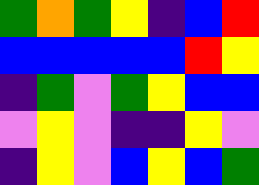[["green", "orange", "green", "yellow", "indigo", "blue", "red"], ["blue", "blue", "blue", "blue", "blue", "red", "yellow"], ["indigo", "green", "violet", "green", "yellow", "blue", "blue"], ["violet", "yellow", "violet", "indigo", "indigo", "yellow", "violet"], ["indigo", "yellow", "violet", "blue", "yellow", "blue", "green"]]